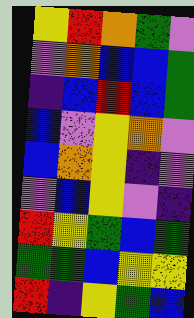[["yellow", "red", "orange", "green", "violet"], ["violet", "orange", "blue", "blue", "green"], ["indigo", "blue", "red", "blue", "green"], ["blue", "violet", "yellow", "orange", "violet"], ["blue", "orange", "yellow", "indigo", "violet"], ["violet", "blue", "yellow", "violet", "indigo"], ["red", "yellow", "green", "blue", "green"], ["green", "green", "blue", "yellow", "yellow"], ["red", "indigo", "yellow", "green", "blue"]]